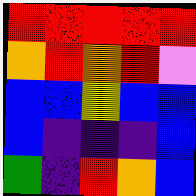[["red", "red", "red", "red", "red"], ["orange", "red", "orange", "red", "violet"], ["blue", "blue", "yellow", "blue", "blue"], ["blue", "indigo", "indigo", "indigo", "blue"], ["green", "indigo", "red", "orange", "blue"]]